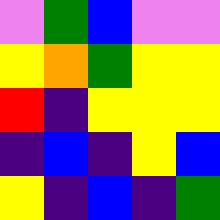[["violet", "green", "blue", "violet", "violet"], ["yellow", "orange", "green", "yellow", "yellow"], ["red", "indigo", "yellow", "yellow", "yellow"], ["indigo", "blue", "indigo", "yellow", "blue"], ["yellow", "indigo", "blue", "indigo", "green"]]